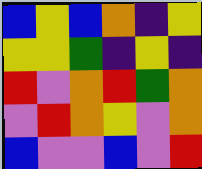[["blue", "yellow", "blue", "orange", "indigo", "yellow"], ["yellow", "yellow", "green", "indigo", "yellow", "indigo"], ["red", "violet", "orange", "red", "green", "orange"], ["violet", "red", "orange", "yellow", "violet", "orange"], ["blue", "violet", "violet", "blue", "violet", "red"]]